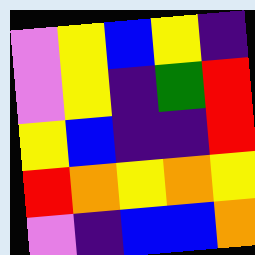[["violet", "yellow", "blue", "yellow", "indigo"], ["violet", "yellow", "indigo", "green", "red"], ["yellow", "blue", "indigo", "indigo", "red"], ["red", "orange", "yellow", "orange", "yellow"], ["violet", "indigo", "blue", "blue", "orange"]]